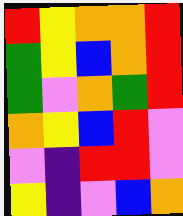[["red", "yellow", "orange", "orange", "red"], ["green", "yellow", "blue", "orange", "red"], ["green", "violet", "orange", "green", "red"], ["orange", "yellow", "blue", "red", "violet"], ["violet", "indigo", "red", "red", "violet"], ["yellow", "indigo", "violet", "blue", "orange"]]